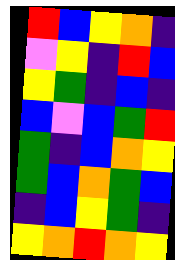[["red", "blue", "yellow", "orange", "indigo"], ["violet", "yellow", "indigo", "red", "blue"], ["yellow", "green", "indigo", "blue", "indigo"], ["blue", "violet", "blue", "green", "red"], ["green", "indigo", "blue", "orange", "yellow"], ["green", "blue", "orange", "green", "blue"], ["indigo", "blue", "yellow", "green", "indigo"], ["yellow", "orange", "red", "orange", "yellow"]]